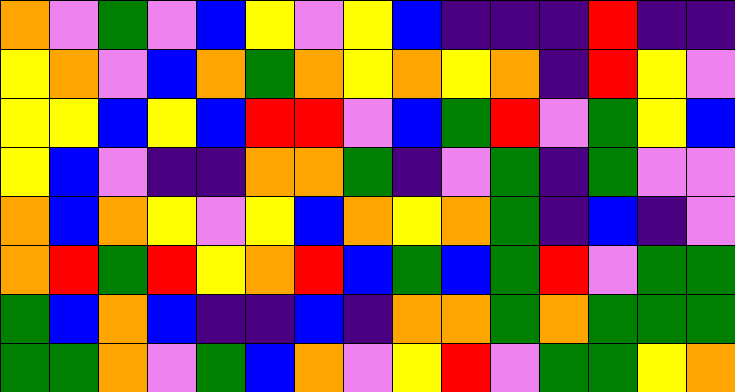[["orange", "violet", "green", "violet", "blue", "yellow", "violet", "yellow", "blue", "indigo", "indigo", "indigo", "red", "indigo", "indigo"], ["yellow", "orange", "violet", "blue", "orange", "green", "orange", "yellow", "orange", "yellow", "orange", "indigo", "red", "yellow", "violet"], ["yellow", "yellow", "blue", "yellow", "blue", "red", "red", "violet", "blue", "green", "red", "violet", "green", "yellow", "blue"], ["yellow", "blue", "violet", "indigo", "indigo", "orange", "orange", "green", "indigo", "violet", "green", "indigo", "green", "violet", "violet"], ["orange", "blue", "orange", "yellow", "violet", "yellow", "blue", "orange", "yellow", "orange", "green", "indigo", "blue", "indigo", "violet"], ["orange", "red", "green", "red", "yellow", "orange", "red", "blue", "green", "blue", "green", "red", "violet", "green", "green"], ["green", "blue", "orange", "blue", "indigo", "indigo", "blue", "indigo", "orange", "orange", "green", "orange", "green", "green", "green"], ["green", "green", "orange", "violet", "green", "blue", "orange", "violet", "yellow", "red", "violet", "green", "green", "yellow", "orange"]]